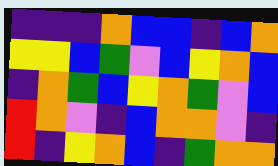[["indigo", "indigo", "indigo", "orange", "blue", "blue", "indigo", "blue", "orange"], ["yellow", "yellow", "blue", "green", "violet", "blue", "yellow", "orange", "blue"], ["indigo", "orange", "green", "blue", "yellow", "orange", "green", "violet", "blue"], ["red", "orange", "violet", "indigo", "blue", "orange", "orange", "violet", "indigo"], ["red", "indigo", "yellow", "orange", "blue", "indigo", "green", "orange", "orange"]]